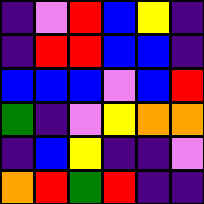[["indigo", "violet", "red", "blue", "yellow", "indigo"], ["indigo", "red", "red", "blue", "blue", "indigo"], ["blue", "blue", "blue", "violet", "blue", "red"], ["green", "indigo", "violet", "yellow", "orange", "orange"], ["indigo", "blue", "yellow", "indigo", "indigo", "violet"], ["orange", "red", "green", "red", "indigo", "indigo"]]